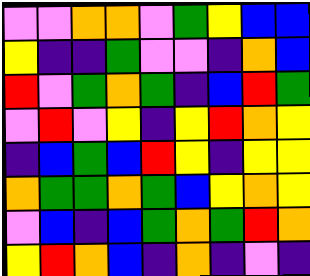[["violet", "violet", "orange", "orange", "violet", "green", "yellow", "blue", "blue"], ["yellow", "indigo", "indigo", "green", "violet", "violet", "indigo", "orange", "blue"], ["red", "violet", "green", "orange", "green", "indigo", "blue", "red", "green"], ["violet", "red", "violet", "yellow", "indigo", "yellow", "red", "orange", "yellow"], ["indigo", "blue", "green", "blue", "red", "yellow", "indigo", "yellow", "yellow"], ["orange", "green", "green", "orange", "green", "blue", "yellow", "orange", "yellow"], ["violet", "blue", "indigo", "blue", "green", "orange", "green", "red", "orange"], ["yellow", "red", "orange", "blue", "indigo", "orange", "indigo", "violet", "indigo"]]